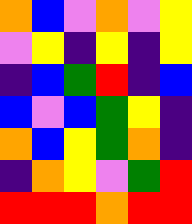[["orange", "blue", "violet", "orange", "violet", "yellow"], ["violet", "yellow", "indigo", "yellow", "indigo", "yellow"], ["indigo", "blue", "green", "red", "indigo", "blue"], ["blue", "violet", "blue", "green", "yellow", "indigo"], ["orange", "blue", "yellow", "green", "orange", "indigo"], ["indigo", "orange", "yellow", "violet", "green", "red"], ["red", "red", "red", "orange", "red", "red"]]